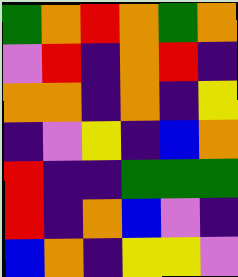[["green", "orange", "red", "orange", "green", "orange"], ["violet", "red", "indigo", "orange", "red", "indigo"], ["orange", "orange", "indigo", "orange", "indigo", "yellow"], ["indigo", "violet", "yellow", "indigo", "blue", "orange"], ["red", "indigo", "indigo", "green", "green", "green"], ["red", "indigo", "orange", "blue", "violet", "indigo"], ["blue", "orange", "indigo", "yellow", "yellow", "violet"]]